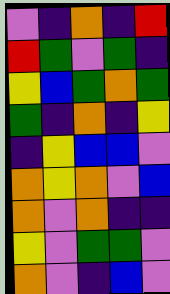[["violet", "indigo", "orange", "indigo", "red"], ["red", "green", "violet", "green", "indigo"], ["yellow", "blue", "green", "orange", "green"], ["green", "indigo", "orange", "indigo", "yellow"], ["indigo", "yellow", "blue", "blue", "violet"], ["orange", "yellow", "orange", "violet", "blue"], ["orange", "violet", "orange", "indigo", "indigo"], ["yellow", "violet", "green", "green", "violet"], ["orange", "violet", "indigo", "blue", "violet"]]